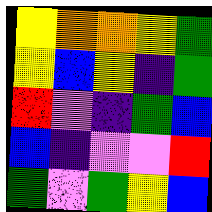[["yellow", "orange", "orange", "yellow", "green"], ["yellow", "blue", "yellow", "indigo", "green"], ["red", "violet", "indigo", "green", "blue"], ["blue", "indigo", "violet", "violet", "red"], ["green", "violet", "green", "yellow", "blue"]]